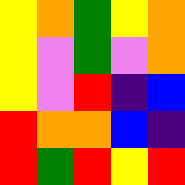[["yellow", "orange", "green", "yellow", "orange"], ["yellow", "violet", "green", "violet", "orange"], ["yellow", "violet", "red", "indigo", "blue"], ["red", "orange", "orange", "blue", "indigo"], ["red", "green", "red", "yellow", "red"]]